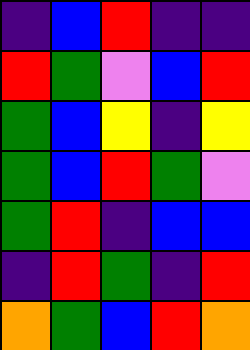[["indigo", "blue", "red", "indigo", "indigo"], ["red", "green", "violet", "blue", "red"], ["green", "blue", "yellow", "indigo", "yellow"], ["green", "blue", "red", "green", "violet"], ["green", "red", "indigo", "blue", "blue"], ["indigo", "red", "green", "indigo", "red"], ["orange", "green", "blue", "red", "orange"]]